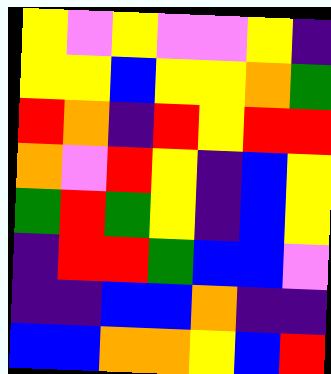[["yellow", "violet", "yellow", "violet", "violet", "yellow", "indigo"], ["yellow", "yellow", "blue", "yellow", "yellow", "orange", "green"], ["red", "orange", "indigo", "red", "yellow", "red", "red"], ["orange", "violet", "red", "yellow", "indigo", "blue", "yellow"], ["green", "red", "green", "yellow", "indigo", "blue", "yellow"], ["indigo", "red", "red", "green", "blue", "blue", "violet"], ["indigo", "indigo", "blue", "blue", "orange", "indigo", "indigo"], ["blue", "blue", "orange", "orange", "yellow", "blue", "red"]]